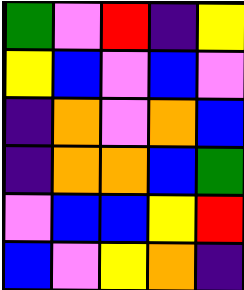[["green", "violet", "red", "indigo", "yellow"], ["yellow", "blue", "violet", "blue", "violet"], ["indigo", "orange", "violet", "orange", "blue"], ["indigo", "orange", "orange", "blue", "green"], ["violet", "blue", "blue", "yellow", "red"], ["blue", "violet", "yellow", "orange", "indigo"]]